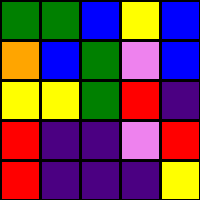[["green", "green", "blue", "yellow", "blue"], ["orange", "blue", "green", "violet", "blue"], ["yellow", "yellow", "green", "red", "indigo"], ["red", "indigo", "indigo", "violet", "red"], ["red", "indigo", "indigo", "indigo", "yellow"]]